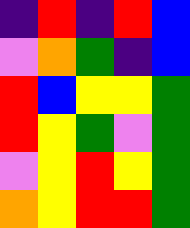[["indigo", "red", "indigo", "red", "blue"], ["violet", "orange", "green", "indigo", "blue"], ["red", "blue", "yellow", "yellow", "green"], ["red", "yellow", "green", "violet", "green"], ["violet", "yellow", "red", "yellow", "green"], ["orange", "yellow", "red", "red", "green"]]